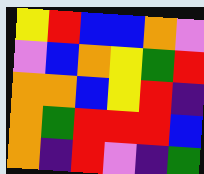[["yellow", "red", "blue", "blue", "orange", "violet"], ["violet", "blue", "orange", "yellow", "green", "red"], ["orange", "orange", "blue", "yellow", "red", "indigo"], ["orange", "green", "red", "red", "red", "blue"], ["orange", "indigo", "red", "violet", "indigo", "green"]]